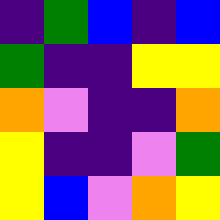[["indigo", "green", "blue", "indigo", "blue"], ["green", "indigo", "indigo", "yellow", "yellow"], ["orange", "violet", "indigo", "indigo", "orange"], ["yellow", "indigo", "indigo", "violet", "green"], ["yellow", "blue", "violet", "orange", "yellow"]]